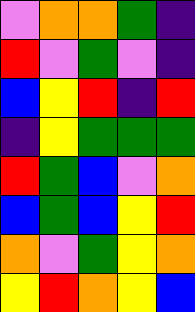[["violet", "orange", "orange", "green", "indigo"], ["red", "violet", "green", "violet", "indigo"], ["blue", "yellow", "red", "indigo", "red"], ["indigo", "yellow", "green", "green", "green"], ["red", "green", "blue", "violet", "orange"], ["blue", "green", "blue", "yellow", "red"], ["orange", "violet", "green", "yellow", "orange"], ["yellow", "red", "orange", "yellow", "blue"]]